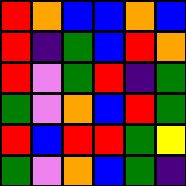[["red", "orange", "blue", "blue", "orange", "blue"], ["red", "indigo", "green", "blue", "red", "orange"], ["red", "violet", "green", "red", "indigo", "green"], ["green", "violet", "orange", "blue", "red", "green"], ["red", "blue", "red", "red", "green", "yellow"], ["green", "violet", "orange", "blue", "green", "indigo"]]